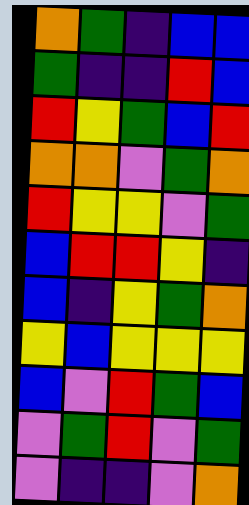[["orange", "green", "indigo", "blue", "blue"], ["green", "indigo", "indigo", "red", "blue"], ["red", "yellow", "green", "blue", "red"], ["orange", "orange", "violet", "green", "orange"], ["red", "yellow", "yellow", "violet", "green"], ["blue", "red", "red", "yellow", "indigo"], ["blue", "indigo", "yellow", "green", "orange"], ["yellow", "blue", "yellow", "yellow", "yellow"], ["blue", "violet", "red", "green", "blue"], ["violet", "green", "red", "violet", "green"], ["violet", "indigo", "indigo", "violet", "orange"]]